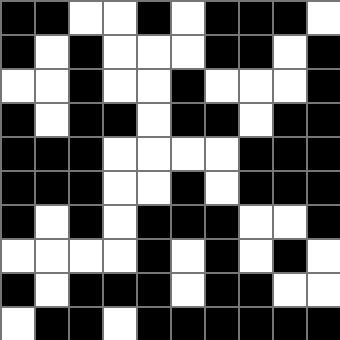[["black", "black", "white", "white", "black", "white", "black", "black", "black", "white"], ["black", "white", "black", "white", "white", "white", "black", "black", "white", "black"], ["white", "white", "black", "white", "white", "black", "white", "white", "white", "black"], ["black", "white", "black", "black", "white", "black", "black", "white", "black", "black"], ["black", "black", "black", "white", "white", "white", "white", "black", "black", "black"], ["black", "black", "black", "white", "white", "black", "white", "black", "black", "black"], ["black", "white", "black", "white", "black", "black", "black", "white", "white", "black"], ["white", "white", "white", "white", "black", "white", "black", "white", "black", "white"], ["black", "white", "black", "black", "black", "white", "black", "black", "white", "white"], ["white", "black", "black", "white", "black", "black", "black", "black", "black", "black"]]